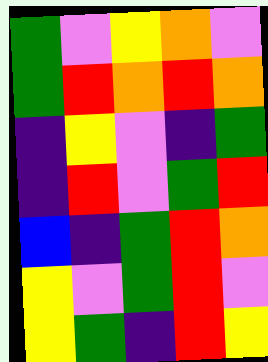[["green", "violet", "yellow", "orange", "violet"], ["green", "red", "orange", "red", "orange"], ["indigo", "yellow", "violet", "indigo", "green"], ["indigo", "red", "violet", "green", "red"], ["blue", "indigo", "green", "red", "orange"], ["yellow", "violet", "green", "red", "violet"], ["yellow", "green", "indigo", "red", "yellow"]]